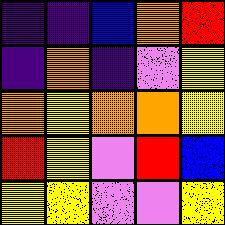[["indigo", "indigo", "blue", "orange", "red"], ["indigo", "orange", "indigo", "violet", "yellow"], ["orange", "yellow", "orange", "orange", "yellow"], ["red", "yellow", "violet", "red", "blue"], ["yellow", "yellow", "violet", "violet", "yellow"]]